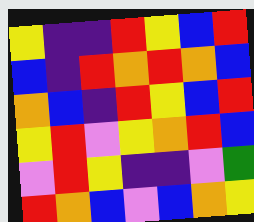[["yellow", "indigo", "indigo", "red", "yellow", "blue", "red"], ["blue", "indigo", "red", "orange", "red", "orange", "blue"], ["orange", "blue", "indigo", "red", "yellow", "blue", "red"], ["yellow", "red", "violet", "yellow", "orange", "red", "blue"], ["violet", "red", "yellow", "indigo", "indigo", "violet", "green"], ["red", "orange", "blue", "violet", "blue", "orange", "yellow"]]